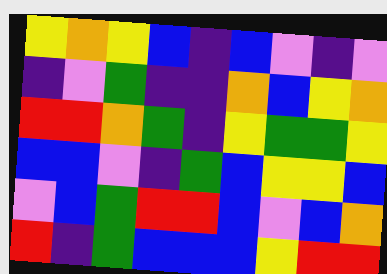[["yellow", "orange", "yellow", "blue", "indigo", "blue", "violet", "indigo", "violet"], ["indigo", "violet", "green", "indigo", "indigo", "orange", "blue", "yellow", "orange"], ["red", "red", "orange", "green", "indigo", "yellow", "green", "green", "yellow"], ["blue", "blue", "violet", "indigo", "green", "blue", "yellow", "yellow", "blue"], ["violet", "blue", "green", "red", "red", "blue", "violet", "blue", "orange"], ["red", "indigo", "green", "blue", "blue", "blue", "yellow", "red", "red"]]